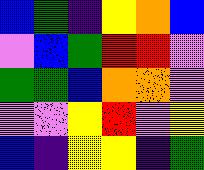[["blue", "green", "indigo", "yellow", "orange", "blue"], ["violet", "blue", "green", "red", "red", "violet"], ["green", "green", "blue", "orange", "orange", "violet"], ["violet", "violet", "yellow", "red", "violet", "yellow"], ["blue", "indigo", "yellow", "yellow", "indigo", "green"]]